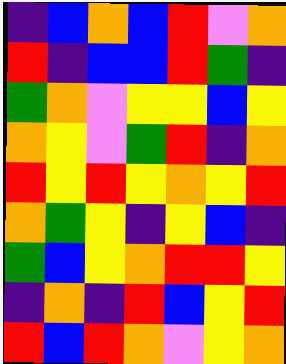[["indigo", "blue", "orange", "blue", "red", "violet", "orange"], ["red", "indigo", "blue", "blue", "red", "green", "indigo"], ["green", "orange", "violet", "yellow", "yellow", "blue", "yellow"], ["orange", "yellow", "violet", "green", "red", "indigo", "orange"], ["red", "yellow", "red", "yellow", "orange", "yellow", "red"], ["orange", "green", "yellow", "indigo", "yellow", "blue", "indigo"], ["green", "blue", "yellow", "orange", "red", "red", "yellow"], ["indigo", "orange", "indigo", "red", "blue", "yellow", "red"], ["red", "blue", "red", "orange", "violet", "yellow", "orange"]]